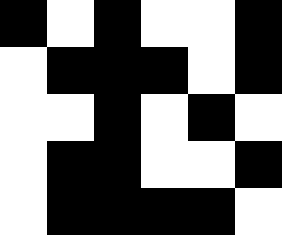[["black", "white", "black", "white", "white", "black"], ["white", "black", "black", "black", "white", "black"], ["white", "white", "black", "white", "black", "white"], ["white", "black", "black", "white", "white", "black"], ["white", "black", "black", "black", "black", "white"]]